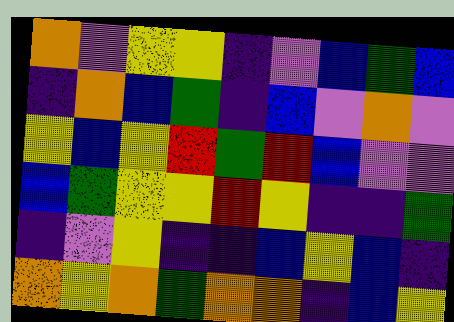[["orange", "violet", "yellow", "yellow", "indigo", "violet", "blue", "green", "blue"], ["indigo", "orange", "blue", "green", "indigo", "blue", "violet", "orange", "violet"], ["yellow", "blue", "yellow", "red", "green", "red", "blue", "violet", "violet"], ["blue", "green", "yellow", "yellow", "red", "yellow", "indigo", "indigo", "green"], ["indigo", "violet", "yellow", "indigo", "indigo", "blue", "yellow", "blue", "indigo"], ["orange", "yellow", "orange", "green", "orange", "orange", "indigo", "blue", "yellow"]]